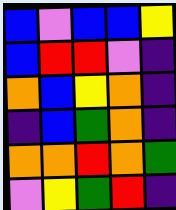[["blue", "violet", "blue", "blue", "yellow"], ["blue", "red", "red", "violet", "indigo"], ["orange", "blue", "yellow", "orange", "indigo"], ["indigo", "blue", "green", "orange", "indigo"], ["orange", "orange", "red", "orange", "green"], ["violet", "yellow", "green", "red", "indigo"]]